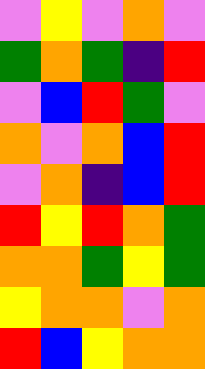[["violet", "yellow", "violet", "orange", "violet"], ["green", "orange", "green", "indigo", "red"], ["violet", "blue", "red", "green", "violet"], ["orange", "violet", "orange", "blue", "red"], ["violet", "orange", "indigo", "blue", "red"], ["red", "yellow", "red", "orange", "green"], ["orange", "orange", "green", "yellow", "green"], ["yellow", "orange", "orange", "violet", "orange"], ["red", "blue", "yellow", "orange", "orange"]]